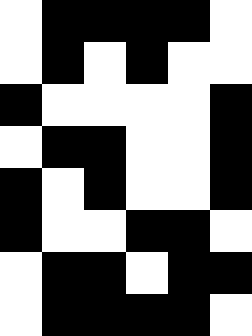[["white", "black", "black", "black", "black", "white"], ["white", "black", "white", "black", "white", "white"], ["black", "white", "white", "white", "white", "black"], ["white", "black", "black", "white", "white", "black"], ["black", "white", "black", "white", "white", "black"], ["black", "white", "white", "black", "black", "white"], ["white", "black", "black", "white", "black", "black"], ["white", "black", "black", "black", "black", "white"]]